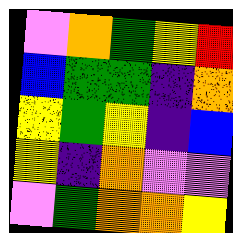[["violet", "orange", "green", "yellow", "red"], ["blue", "green", "green", "indigo", "orange"], ["yellow", "green", "yellow", "indigo", "blue"], ["yellow", "indigo", "orange", "violet", "violet"], ["violet", "green", "orange", "orange", "yellow"]]